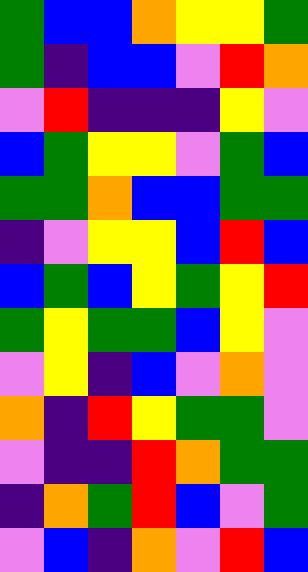[["green", "blue", "blue", "orange", "yellow", "yellow", "green"], ["green", "indigo", "blue", "blue", "violet", "red", "orange"], ["violet", "red", "indigo", "indigo", "indigo", "yellow", "violet"], ["blue", "green", "yellow", "yellow", "violet", "green", "blue"], ["green", "green", "orange", "blue", "blue", "green", "green"], ["indigo", "violet", "yellow", "yellow", "blue", "red", "blue"], ["blue", "green", "blue", "yellow", "green", "yellow", "red"], ["green", "yellow", "green", "green", "blue", "yellow", "violet"], ["violet", "yellow", "indigo", "blue", "violet", "orange", "violet"], ["orange", "indigo", "red", "yellow", "green", "green", "violet"], ["violet", "indigo", "indigo", "red", "orange", "green", "green"], ["indigo", "orange", "green", "red", "blue", "violet", "green"], ["violet", "blue", "indigo", "orange", "violet", "red", "blue"]]